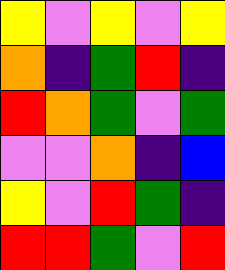[["yellow", "violet", "yellow", "violet", "yellow"], ["orange", "indigo", "green", "red", "indigo"], ["red", "orange", "green", "violet", "green"], ["violet", "violet", "orange", "indigo", "blue"], ["yellow", "violet", "red", "green", "indigo"], ["red", "red", "green", "violet", "red"]]